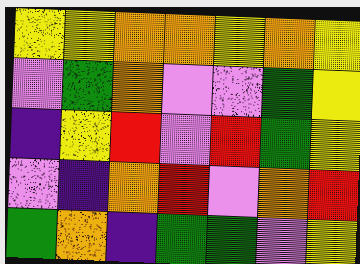[["yellow", "yellow", "orange", "orange", "yellow", "orange", "yellow"], ["violet", "green", "orange", "violet", "violet", "green", "yellow"], ["indigo", "yellow", "red", "violet", "red", "green", "yellow"], ["violet", "indigo", "orange", "red", "violet", "orange", "red"], ["green", "orange", "indigo", "green", "green", "violet", "yellow"]]